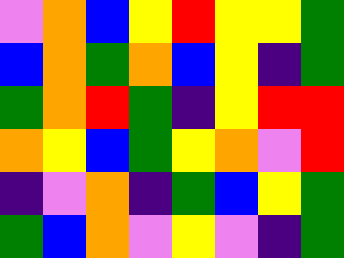[["violet", "orange", "blue", "yellow", "red", "yellow", "yellow", "green"], ["blue", "orange", "green", "orange", "blue", "yellow", "indigo", "green"], ["green", "orange", "red", "green", "indigo", "yellow", "red", "red"], ["orange", "yellow", "blue", "green", "yellow", "orange", "violet", "red"], ["indigo", "violet", "orange", "indigo", "green", "blue", "yellow", "green"], ["green", "blue", "orange", "violet", "yellow", "violet", "indigo", "green"]]